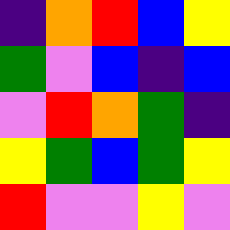[["indigo", "orange", "red", "blue", "yellow"], ["green", "violet", "blue", "indigo", "blue"], ["violet", "red", "orange", "green", "indigo"], ["yellow", "green", "blue", "green", "yellow"], ["red", "violet", "violet", "yellow", "violet"]]